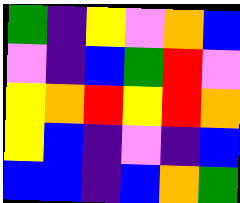[["green", "indigo", "yellow", "violet", "orange", "blue"], ["violet", "indigo", "blue", "green", "red", "violet"], ["yellow", "orange", "red", "yellow", "red", "orange"], ["yellow", "blue", "indigo", "violet", "indigo", "blue"], ["blue", "blue", "indigo", "blue", "orange", "green"]]